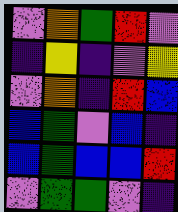[["violet", "orange", "green", "red", "violet"], ["indigo", "yellow", "indigo", "violet", "yellow"], ["violet", "orange", "indigo", "red", "blue"], ["blue", "green", "violet", "blue", "indigo"], ["blue", "green", "blue", "blue", "red"], ["violet", "green", "green", "violet", "indigo"]]